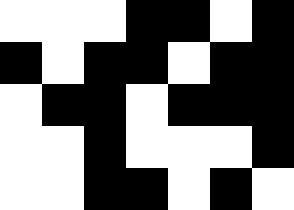[["white", "white", "white", "black", "black", "white", "black"], ["black", "white", "black", "black", "white", "black", "black"], ["white", "black", "black", "white", "black", "black", "black"], ["white", "white", "black", "white", "white", "white", "black"], ["white", "white", "black", "black", "white", "black", "white"]]